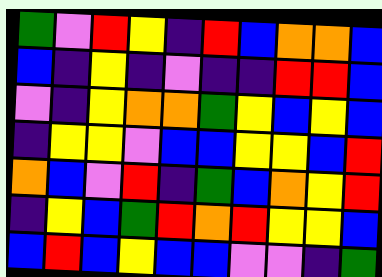[["green", "violet", "red", "yellow", "indigo", "red", "blue", "orange", "orange", "blue"], ["blue", "indigo", "yellow", "indigo", "violet", "indigo", "indigo", "red", "red", "blue"], ["violet", "indigo", "yellow", "orange", "orange", "green", "yellow", "blue", "yellow", "blue"], ["indigo", "yellow", "yellow", "violet", "blue", "blue", "yellow", "yellow", "blue", "red"], ["orange", "blue", "violet", "red", "indigo", "green", "blue", "orange", "yellow", "red"], ["indigo", "yellow", "blue", "green", "red", "orange", "red", "yellow", "yellow", "blue"], ["blue", "red", "blue", "yellow", "blue", "blue", "violet", "violet", "indigo", "green"]]